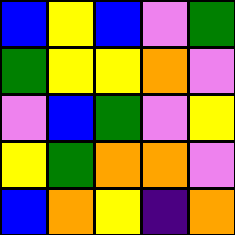[["blue", "yellow", "blue", "violet", "green"], ["green", "yellow", "yellow", "orange", "violet"], ["violet", "blue", "green", "violet", "yellow"], ["yellow", "green", "orange", "orange", "violet"], ["blue", "orange", "yellow", "indigo", "orange"]]